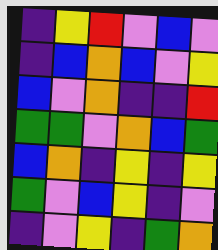[["indigo", "yellow", "red", "violet", "blue", "violet"], ["indigo", "blue", "orange", "blue", "violet", "yellow"], ["blue", "violet", "orange", "indigo", "indigo", "red"], ["green", "green", "violet", "orange", "blue", "green"], ["blue", "orange", "indigo", "yellow", "indigo", "yellow"], ["green", "violet", "blue", "yellow", "indigo", "violet"], ["indigo", "violet", "yellow", "indigo", "green", "orange"]]